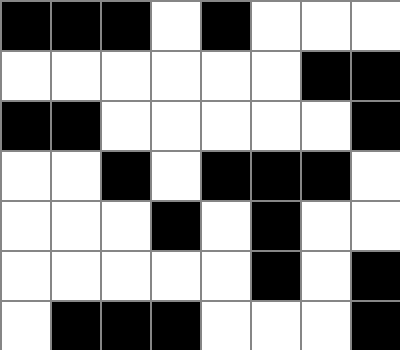[["black", "black", "black", "white", "black", "white", "white", "white"], ["white", "white", "white", "white", "white", "white", "black", "black"], ["black", "black", "white", "white", "white", "white", "white", "black"], ["white", "white", "black", "white", "black", "black", "black", "white"], ["white", "white", "white", "black", "white", "black", "white", "white"], ["white", "white", "white", "white", "white", "black", "white", "black"], ["white", "black", "black", "black", "white", "white", "white", "black"]]